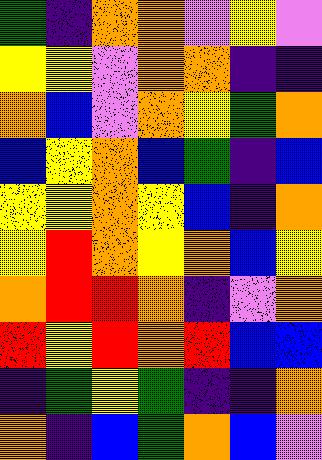[["green", "indigo", "orange", "orange", "violet", "yellow", "violet"], ["yellow", "yellow", "violet", "orange", "orange", "indigo", "indigo"], ["orange", "blue", "violet", "orange", "yellow", "green", "orange"], ["blue", "yellow", "orange", "blue", "green", "indigo", "blue"], ["yellow", "yellow", "orange", "yellow", "blue", "indigo", "orange"], ["yellow", "red", "orange", "yellow", "orange", "blue", "yellow"], ["orange", "red", "red", "orange", "indigo", "violet", "orange"], ["red", "yellow", "red", "orange", "red", "blue", "blue"], ["indigo", "green", "yellow", "green", "indigo", "indigo", "orange"], ["orange", "indigo", "blue", "green", "orange", "blue", "violet"]]